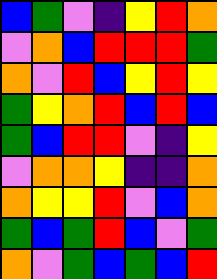[["blue", "green", "violet", "indigo", "yellow", "red", "orange"], ["violet", "orange", "blue", "red", "red", "red", "green"], ["orange", "violet", "red", "blue", "yellow", "red", "yellow"], ["green", "yellow", "orange", "red", "blue", "red", "blue"], ["green", "blue", "red", "red", "violet", "indigo", "yellow"], ["violet", "orange", "orange", "yellow", "indigo", "indigo", "orange"], ["orange", "yellow", "yellow", "red", "violet", "blue", "orange"], ["green", "blue", "green", "red", "blue", "violet", "green"], ["orange", "violet", "green", "blue", "green", "blue", "red"]]